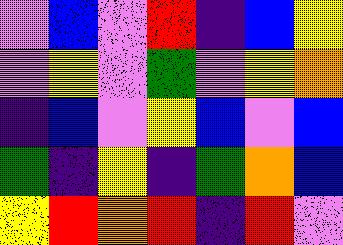[["violet", "blue", "violet", "red", "indigo", "blue", "yellow"], ["violet", "yellow", "violet", "green", "violet", "yellow", "orange"], ["indigo", "blue", "violet", "yellow", "blue", "violet", "blue"], ["green", "indigo", "yellow", "indigo", "green", "orange", "blue"], ["yellow", "red", "orange", "red", "indigo", "red", "violet"]]